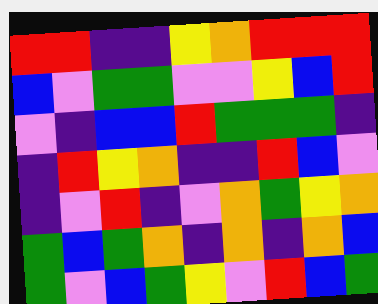[["red", "red", "indigo", "indigo", "yellow", "orange", "red", "red", "red"], ["blue", "violet", "green", "green", "violet", "violet", "yellow", "blue", "red"], ["violet", "indigo", "blue", "blue", "red", "green", "green", "green", "indigo"], ["indigo", "red", "yellow", "orange", "indigo", "indigo", "red", "blue", "violet"], ["indigo", "violet", "red", "indigo", "violet", "orange", "green", "yellow", "orange"], ["green", "blue", "green", "orange", "indigo", "orange", "indigo", "orange", "blue"], ["green", "violet", "blue", "green", "yellow", "violet", "red", "blue", "green"]]